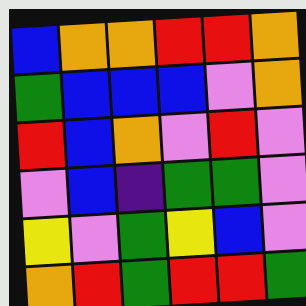[["blue", "orange", "orange", "red", "red", "orange"], ["green", "blue", "blue", "blue", "violet", "orange"], ["red", "blue", "orange", "violet", "red", "violet"], ["violet", "blue", "indigo", "green", "green", "violet"], ["yellow", "violet", "green", "yellow", "blue", "violet"], ["orange", "red", "green", "red", "red", "green"]]